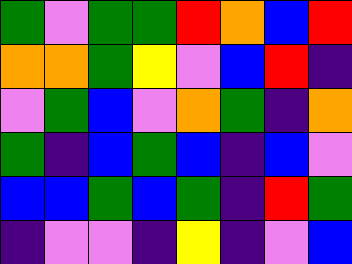[["green", "violet", "green", "green", "red", "orange", "blue", "red"], ["orange", "orange", "green", "yellow", "violet", "blue", "red", "indigo"], ["violet", "green", "blue", "violet", "orange", "green", "indigo", "orange"], ["green", "indigo", "blue", "green", "blue", "indigo", "blue", "violet"], ["blue", "blue", "green", "blue", "green", "indigo", "red", "green"], ["indigo", "violet", "violet", "indigo", "yellow", "indigo", "violet", "blue"]]